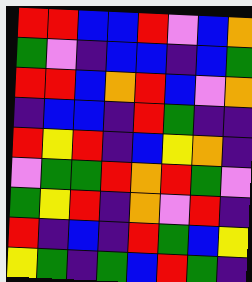[["red", "red", "blue", "blue", "red", "violet", "blue", "orange"], ["green", "violet", "indigo", "blue", "blue", "indigo", "blue", "green"], ["red", "red", "blue", "orange", "red", "blue", "violet", "orange"], ["indigo", "blue", "blue", "indigo", "red", "green", "indigo", "indigo"], ["red", "yellow", "red", "indigo", "blue", "yellow", "orange", "indigo"], ["violet", "green", "green", "red", "orange", "red", "green", "violet"], ["green", "yellow", "red", "indigo", "orange", "violet", "red", "indigo"], ["red", "indigo", "blue", "indigo", "red", "green", "blue", "yellow"], ["yellow", "green", "indigo", "green", "blue", "red", "green", "indigo"]]